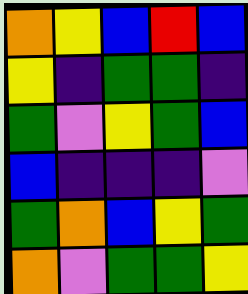[["orange", "yellow", "blue", "red", "blue"], ["yellow", "indigo", "green", "green", "indigo"], ["green", "violet", "yellow", "green", "blue"], ["blue", "indigo", "indigo", "indigo", "violet"], ["green", "orange", "blue", "yellow", "green"], ["orange", "violet", "green", "green", "yellow"]]